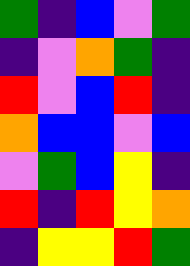[["green", "indigo", "blue", "violet", "green"], ["indigo", "violet", "orange", "green", "indigo"], ["red", "violet", "blue", "red", "indigo"], ["orange", "blue", "blue", "violet", "blue"], ["violet", "green", "blue", "yellow", "indigo"], ["red", "indigo", "red", "yellow", "orange"], ["indigo", "yellow", "yellow", "red", "green"]]